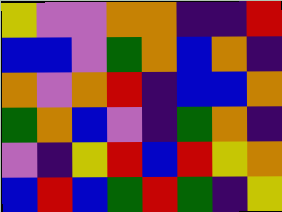[["yellow", "violet", "violet", "orange", "orange", "indigo", "indigo", "red"], ["blue", "blue", "violet", "green", "orange", "blue", "orange", "indigo"], ["orange", "violet", "orange", "red", "indigo", "blue", "blue", "orange"], ["green", "orange", "blue", "violet", "indigo", "green", "orange", "indigo"], ["violet", "indigo", "yellow", "red", "blue", "red", "yellow", "orange"], ["blue", "red", "blue", "green", "red", "green", "indigo", "yellow"]]